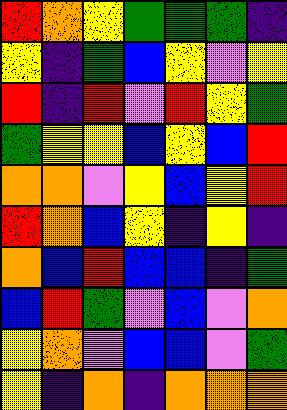[["red", "orange", "yellow", "green", "green", "green", "indigo"], ["yellow", "indigo", "green", "blue", "yellow", "violet", "yellow"], ["red", "indigo", "red", "violet", "red", "yellow", "green"], ["green", "yellow", "yellow", "blue", "yellow", "blue", "red"], ["orange", "orange", "violet", "yellow", "blue", "yellow", "red"], ["red", "orange", "blue", "yellow", "indigo", "yellow", "indigo"], ["orange", "blue", "red", "blue", "blue", "indigo", "green"], ["blue", "red", "green", "violet", "blue", "violet", "orange"], ["yellow", "orange", "violet", "blue", "blue", "violet", "green"], ["yellow", "indigo", "orange", "indigo", "orange", "orange", "orange"]]